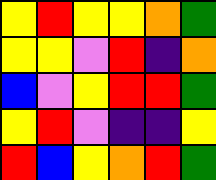[["yellow", "red", "yellow", "yellow", "orange", "green"], ["yellow", "yellow", "violet", "red", "indigo", "orange"], ["blue", "violet", "yellow", "red", "red", "green"], ["yellow", "red", "violet", "indigo", "indigo", "yellow"], ["red", "blue", "yellow", "orange", "red", "green"]]